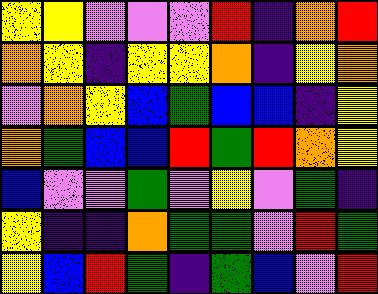[["yellow", "yellow", "violet", "violet", "violet", "red", "indigo", "orange", "red"], ["orange", "yellow", "indigo", "yellow", "yellow", "orange", "indigo", "yellow", "orange"], ["violet", "orange", "yellow", "blue", "green", "blue", "blue", "indigo", "yellow"], ["orange", "green", "blue", "blue", "red", "green", "red", "orange", "yellow"], ["blue", "violet", "violet", "green", "violet", "yellow", "violet", "green", "indigo"], ["yellow", "indigo", "indigo", "orange", "green", "green", "violet", "red", "green"], ["yellow", "blue", "red", "green", "indigo", "green", "blue", "violet", "red"]]